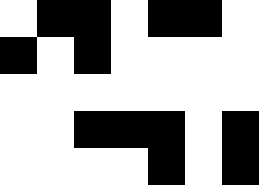[["white", "black", "black", "white", "black", "black", "white"], ["black", "white", "black", "white", "white", "white", "white"], ["white", "white", "white", "white", "white", "white", "white"], ["white", "white", "black", "black", "black", "white", "black"], ["white", "white", "white", "white", "black", "white", "black"]]